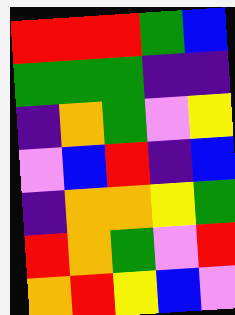[["red", "red", "red", "green", "blue"], ["green", "green", "green", "indigo", "indigo"], ["indigo", "orange", "green", "violet", "yellow"], ["violet", "blue", "red", "indigo", "blue"], ["indigo", "orange", "orange", "yellow", "green"], ["red", "orange", "green", "violet", "red"], ["orange", "red", "yellow", "blue", "violet"]]